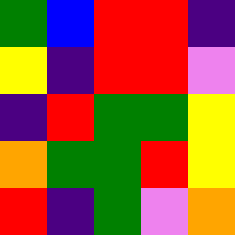[["green", "blue", "red", "red", "indigo"], ["yellow", "indigo", "red", "red", "violet"], ["indigo", "red", "green", "green", "yellow"], ["orange", "green", "green", "red", "yellow"], ["red", "indigo", "green", "violet", "orange"]]